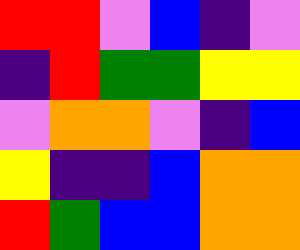[["red", "red", "violet", "blue", "indigo", "violet"], ["indigo", "red", "green", "green", "yellow", "yellow"], ["violet", "orange", "orange", "violet", "indigo", "blue"], ["yellow", "indigo", "indigo", "blue", "orange", "orange"], ["red", "green", "blue", "blue", "orange", "orange"]]